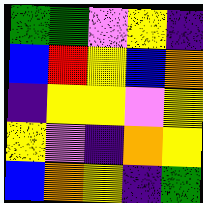[["green", "green", "violet", "yellow", "indigo"], ["blue", "red", "yellow", "blue", "orange"], ["indigo", "yellow", "yellow", "violet", "yellow"], ["yellow", "violet", "indigo", "orange", "yellow"], ["blue", "orange", "yellow", "indigo", "green"]]